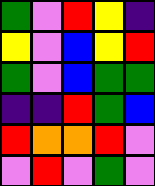[["green", "violet", "red", "yellow", "indigo"], ["yellow", "violet", "blue", "yellow", "red"], ["green", "violet", "blue", "green", "green"], ["indigo", "indigo", "red", "green", "blue"], ["red", "orange", "orange", "red", "violet"], ["violet", "red", "violet", "green", "violet"]]